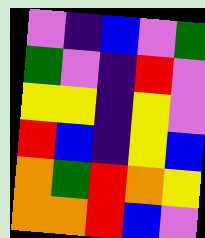[["violet", "indigo", "blue", "violet", "green"], ["green", "violet", "indigo", "red", "violet"], ["yellow", "yellow", "indigo", "yellow", "violet"], ["red", "blue", "indigo", "yellow", "blue"], ["orange", "green", "red", "orange", "yellow"], ["orange", "orange", "red", "blue", "violet"]]